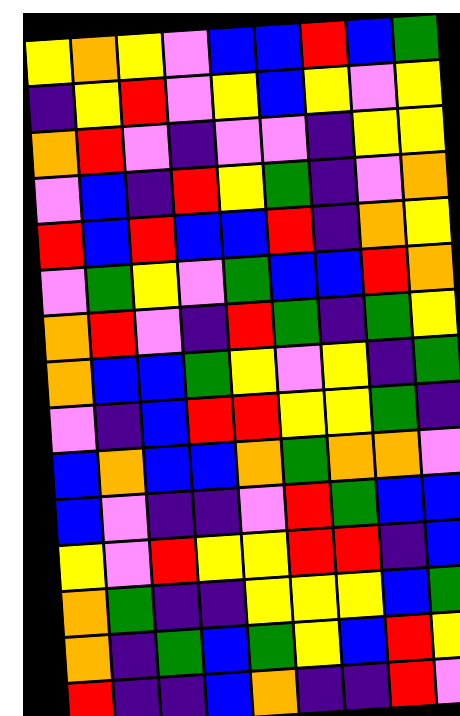[["yellow", "orange", "yellow", "violet", "blue", "blue", "red", "blue", "green"], ["indigo", "yellow", "red", "violet", "yellow", "blue", "yellow", "violet", "yellow"], ["orange", "red", "violet", "indigo", "violet", "violet", "indigo", "yellow", "yellow"], ["violet", "blue", "indigo", "red", "yellow", "green", "indigo", "violet", "orange"], ["red", "blue", "red", "blue", "blue", "red", "indigo", "orange", "yellow"], ["violet", "green", "yellow", "violet", "green", "blue", "blue", "red", "orange"], ["orange", "red", "violet", "indigo", "red", "green", "indigo", "green", "yellow"], ["orange", "blue", "blue", "green", "yellow", "violet", "yellow", "indigo", "green"], ["violet", "indigo", "blue", "red", "red", "yellow", "yellow", "green", "indigo"], ["blue", "orange", "blue", "blue", "orange", "green", "orange", "orange", "violet"], ["blue", "violet", "indigo", "indigo", "violet", "red", "green", "blue", "blue"], ["yellow", "violet", "red", "yellow", "yellow", "red", "red", "indigo", "blue"], ["orange", "green", "indigo", "indigo", "yellow", "yellow", "yellow", "blue", "green"], ["orange", "indigo", "green", "blue", "green", "yellow", "blue", "red", "yellow"], ["red", "indigo", "indigo", "blue", "orange", "indigo", "indigo", "red", "violet"]]